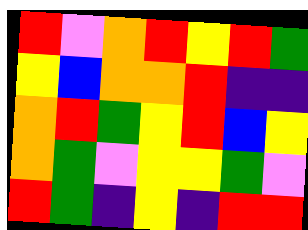[["red", "violet", "orange", "red", "yellow", "red", "green"], ["yellow", "blue", "orange", "orange", "red", "indigo", "indigo"], ["orange", "red", "green", "yellow", "red", "blue", "yellow"], ["orange", "green", "violet", "yellow", "yellow", "green", "violet"], ["red", "green", "indigo", "yellow", "indigo", "red", "red"]]